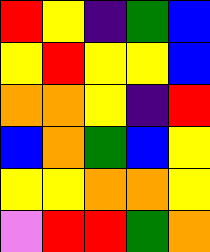[["red", "yellow", "indigo", "green", "blue"], ["yellow", "red", "yellow", "yellow", "blue"], ["orange", "orange", "yellow", "indigo", "red"], ["blue", "orange", "green", "blue", "yellow"], ["yellow", "yellow", "orange", "orange", "yellow"], ["violet", "red", "red", "green", "orange"]]